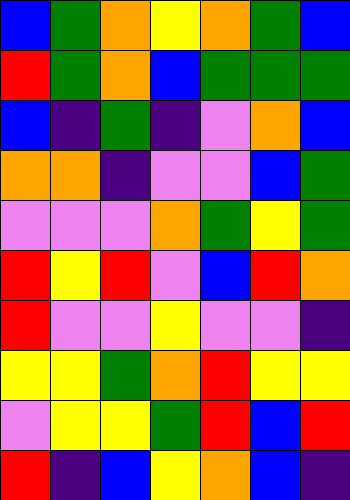[["blue", "green", "orange", "yellow", "orange", "green", "blue"], ["red", "green", "orange", "blue", "green", "green", "green"], ["blue", "indigo", "green", "indigo", "violet", "orange", "blue"], ["orange", "orange", "indigo", "violet", "violet", "blue", "green"], ["violet", "violet", "violet", "orange", "green", "yellow", "green"], ["red", "yellow", "red", "violet", "blue", "red", "orange"], ["red", "violet", "violet", "yellow", "violet", "violet", "indigo"], ["yellow", "yellow", "green", "orange", "red", "yellow", "yellow"], ["violet", "yellow", "yellow", "green", "red", "blue", "red"], ["red", "indigo", "blue", "yellow", "orange", "blue", "indigo"]]